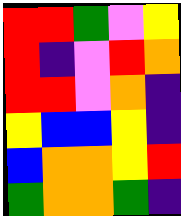[["red", "red", "green", "violet", "yellow"], ["red", "indigo", "violet", "red", "orange"], ["red", "red", "violet", "orange", "indigo"], ["yellow", "blue", "blue", "yellow", "indigo"], ["blue", "orange", "orange", "yellow", "red"], ["green", "orange", "orange", "green", "indigo"]]